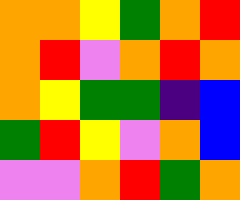[["orange", "orange", "yellow", "green", "orange", "red"], ["orange", "red", "violet", "orange", "red", "orange"], ["orange", "yellow", "green", "green", "indigo", "blue"], ["green", "red", "yellow", "violet", "orange", "blue"], ["violet", "violet", "orange", "red", "green", "orange"]]